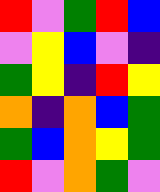[["red", "violet", "green", "red", "blue"], ["violet", "yellow", "blue", "violet", "indigo"], ["green", "yellow", "indigo", "red", "yellow"], ["orange", "indigo", "orange", "blue", "green"], ["green", "blue", "orange", "yellow", "green"], ["red", "violet", "orange", "green", "violet"]]